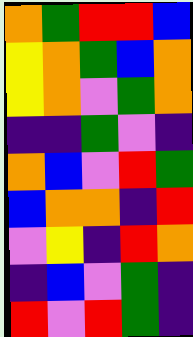[["orange", "green", "red", "red", "blue"], ["yellow", "orange", "green", "blue", "orange"], ["yellow", "orange", "violet", "green", "orange"], ["indigo", "indigo", "green", "violet", "indigo"], ["orange", "blue", "violet", "red", "green"], ["blue", "orange", "orange", "indigo", "red"], ["violet", "yellow", "indigo", "red", "orange"], ["indigo", "blue", "violet", "green", "indigo"], ["red", "violet", "red", "green", "indigo"]]